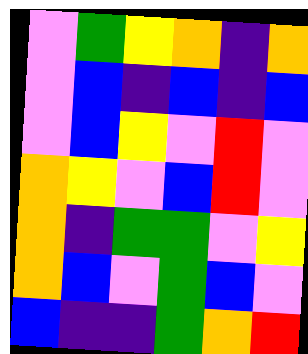[["violet", "green", "yellow", "orange", "indigo", "orange"], ["violet", "blue", "indigo", "blue", "indigo", "blue"], ["violet", "blue", "yellow", "violet", "red", "violet"], ["orange", "yellow", "violet", "blue", "red", "violet"], ["orange", "indigo", "green", "green", "violet", "yellow"], ["orange", "blue", "violet", "green", "blue", "violet"], ["blue", "indigo", "indigo", "green", "orange", "red"]]